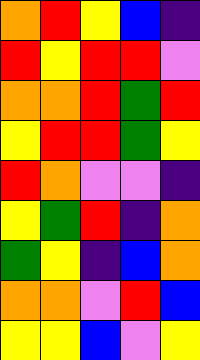[["orange", "red", "yellow", "blue", "indigo"], ["red", "yellow", "red", "red", "violet"], ["orange", "orange", "red", "green", "red"], ["yellow", "red", "red", "green", "yellow"], ["red", "orange", "violet", "violet", "indigo"], ["yellow", "green", "red", "indigo", "orange"], ["green", "yellow", "indigo", "blue", "orange"], ["orange", "orange", "violet", "red", "blue"], ["yellow", "yellow", "blue", "violet", "yellow"]]